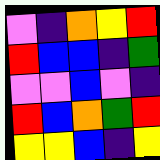[["violet", "indigo", "orange", "yellow", "red"], ["red", "blue", "blue", "indigo", "green"], ["violet", "violet", "blue", "violet", "indigo"], ["red", "blue", "orange", "green", "red"], ["yellow", "yellow", "blue", "indigo", "yellow"]]